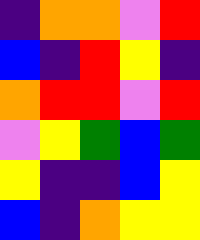[["indigo", "orange", "orange", "violet", "red"], ["blue", "indigo", "red", "yellow", "indigo"], ["orange", "red", "red", "violet", "red"], ["violet", "yellow", "green", "blue", "green"], ["yellow", "indigo", "indigo", "blue", "yellow"], ["blue", "indigo", "orange", "yellow", "yellow"]]